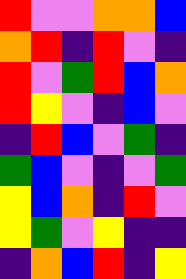[["red", "violet", "violet", "orange", "orange", "blue"], ["orange", "red", "indigo", "red", "violet", "indigo"], ["red", "violet", "green", "red", "blue", "orange"], ["red", "yellow", "violet", "indigo", "blue", "violet"], ["indigo", "red", "blue", "violet", "green", "indigo"], ["green", "blue", "violet", "indigo", "violet", "green"], ["yellow", "blue", "orange", "indigo", "red", "violet"], ["yellow", "green", "violet", "yellow", "indigo", "indigo"], ["indigo", "orange", "blue", "red", "indigo", "yellow"]]